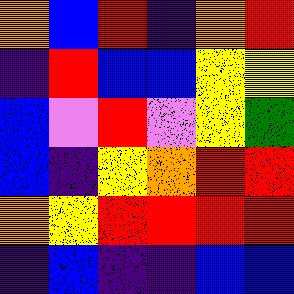[["orange", "blue", "red", "indigo", "orange", "red"], ["indigo", "red", "blue", "blue", "yellow", "yellow"], ["blue", "violet", "red", "violet", "yellow", "green"], ["blue", "indigo", "yellow", "orange", "red", "red"], ["orange", "yellow", "red", "red", "red", "red"], ["indigo", "blue", "indigo", "indigo", "blue", "blue"]]